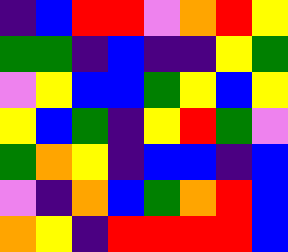[["indigo", "blue", "red", "red", "violet", "orange", "red", "yellow"], ["green", "green", "indigo", "blue", "indigo", "indigo", "yellow", "green"], ["violet", "yellow", "blue", "blue", "green", "yellow", "blue", "yellow"], ["yellow", "blue", "green", "indigo", "yellow", "red", "green", "violet"], ["green", "orange", "yellow", "indigo", "blue", "blue", "indigo", "blue"], ["violet", "indigo", "orange", "blue", "green", "orange", "red", "blue"], ["orange", "yellow", "indigo", "red", "red", "red", "red", "blue"]]